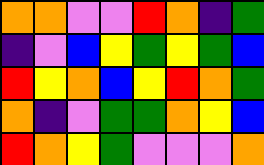[["orange", "orange", "violet", "violet", "red", "orange", "indigo", "green"], ["indigo", "violet", "blue", "yellow", "green", "yellow", "green", "blue"], ["red", "yellow", "orange", "blue", "yellow", "red", "orange", "green"], ["orange", "indigo", "violet", "green", "green", "orange", "yellow", "blue"], ["red", "orange", "yellow", "green", "violet", "violet", "violet", "orange"]]